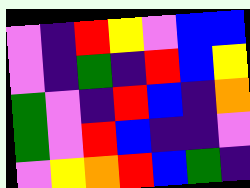[["violet", "indigo", "red", "yellow", "violet", "blue", "blue"], ["violet", "indigo", "green", "indigo", "red", "blue", "yellow"], ["green", "violet", "indigo", "red", "blue", "indigo", "orange"], ["green", "violet", "red", "blue", "indigo", "indigo", "violet"], ["violet", "yellow", "orange", "red", "blue", "green", "indigo"]]